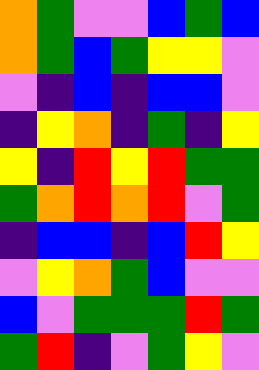[["orange", "green", "violet", "violet", "blue", "green", "blue"], ["orange", "green", "blue", "green", "yellow", "yellow", "violet"], ["violet", "indigo", "blue", "indigo", "blue", "blue", "violet"], ["indigo", "yellow", "orange", "indigo", "green", "indigo", "yellow"], ["yellow", "indigo", "red", "yellow", "red", "green", "green"], ["green", "orange", "red", "orange", "red", "violet", "green"], ["indigo", "blue", "blue", "indigo", "blue", "red", "yellow"], ["violet", "yellow", "orange", "green", "blue", "violet", "violet"], ["blue", "violet", "green", "green", "green", "red", "green"], ["green", "red", "indigo", "violet", "green", "yellow", "violet"]]